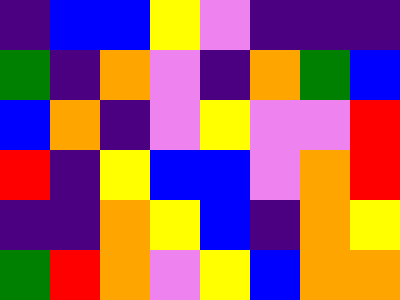[["indigo", "blue", "blue", "yellow", "violet", "indigo", "indigo", "indigo"], ["green", "indigo", "orange", "violet", "indigo", "orange", "green", "blue"], ["blue", "orange", "indigo", "violet", "yellow", "violet", "violet", "red"], ["red", "indigo", "yellow", "blue", "blue", "violet", "orange", "red"], ["indigo", "indigo", "orange", "yellow", "blue", "indigo", "orange", "yellow"], ["green", "red", "orange", "violet", "yellow", "blue", "orange", "orange"]]